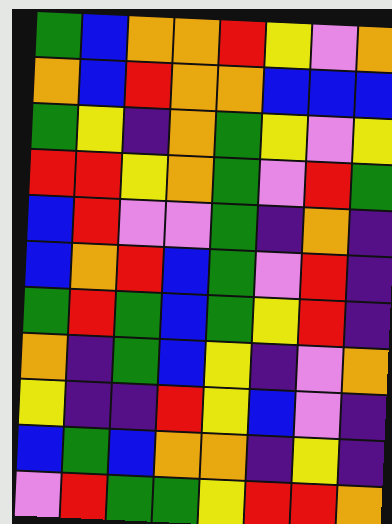[["green", "blue", "orange", "orange", "red", "yellow", "violet", "orange"], ["orange", "blue", "red", "orange", "orange", "blue", "blue", "blue"], ["green", "yellow", "indigo", "orange", "green", "yellow", "violet", "yellow"], ["red", "red", "yellow", "orange", "green", "violet", "red", "green"], ["blue", "red", "violet", "violet", "green", "indigo", "orange", "indigo"], ["blue", "orange", "red", "blue", "green", "violet", "red", "indigo"], ["green", "red", "green", "blue", "green", "yellow", "red", "indigo"], ["orange", "indigo", "green", "blue", "yellow", "indigo", "violet", "orange"], ["yellow", "indigo", "indigo", "red", "yellow", "blue", "violet", "indigo"], ["blue", "green", "blue", "orange", "orange", "indigo", "yellow", "indigo"], ["violet", "red", "green", "green", "yellow", "red", "red", "orange"]]